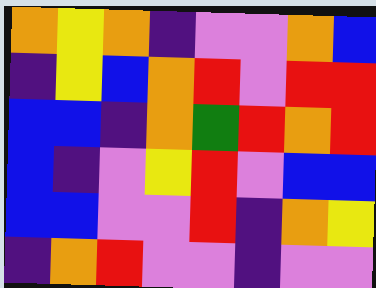[["orange", "yellow", "orange", "indigo", "violet", "violet", "orange", "blue"], ["indigo", "yellow", "blue", "orange", "red", "violet", "red", "red"], ["blue", "blue", "indigo", "orange", "green", "red", "orange", "red"], ["blue", "indigo", "violet", "yellow", "red", "violet", "blue", "blue"], ["blue", "blue", "violet", "violet", "red", "indigo", "orange", "yellow"], ["indigo", "orange", "red", "violet", "violet", "indigo", "violet", "violet"]]